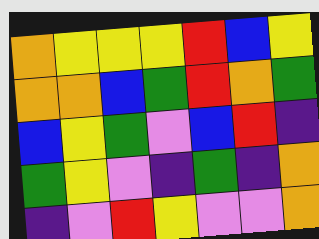[["orange", "yellow", "yellow", "yellow", "red", "blue", "yellow"], ["orange", "orange", "blue", "green", "red", "orange", "green"], ["blue", "yellow", "green", "violet", "blue", "red", "indigo"], ["green", "yellow", "violet", "indigo", "green", "indigo", "orange"], ["indigo", "violet", "red", "yellow", "violet", "violet", "orange"]]